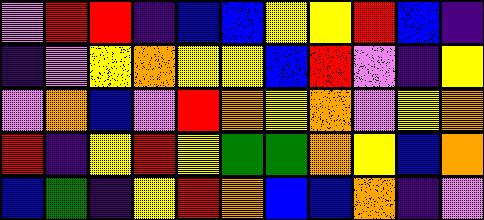[["violet", "red", "red", "indigo", "blue", "blue", "yellow", "yellow", "red", "blue", "indigo"], ["indigo", "violet", "yellow", "orange", "yellow", "yellow", "blue", "red", "violet", "indigo", "yellow"], ["violet", "orange", "blue", "violet", "red", "orange", "yellow", "orange", "violet", "yellow", "orange"], ["red", "indigo", "yellow", "red", "yellow", "green", "green", "orange", "yellow", "blue", "orange"], ["blue", "green", "indigo", "yellow", "red", "orange", "blue", "blue", "orange", "indigo", "violet"]]